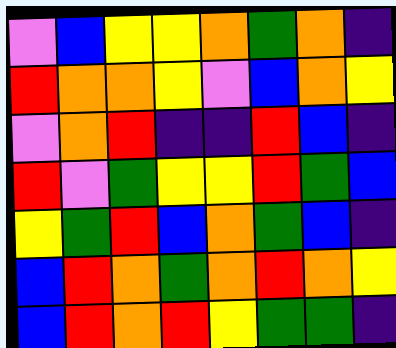[["violet", "blue", "yellow", "yellow", "orange", "green", "orange", "indigo"], ["red", "orange", "orange", "yellow", "violet", "blue", "orange", "yellow"], ["violet", "orange", "red", "indigo", "indigo", "red", "blue", "indigo"], ["red", "violet", "green", "yellow", "yellow", "red", "green", "blue"], ["yellow", "green", "red", "blue", "orange", "green", "blue", "indigo"], ["blue", "red", "orange", "green", "orange", "red", "orange", "yellow"], ["blue", "red", "orange", "red", "yellow", "green", "green", "indigo"]]